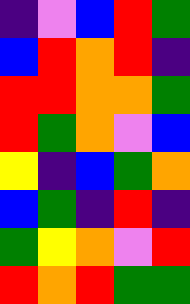[["indigo", "violet", "blue", "red", "green"], ["blue", "red", "orange", "red", "indigo"], ["red", "red", "orange", "orange", "green"], ["red", "green", "orange", "violet", "blue"], ["yellow", "indigo", "blue", "green", "orange"], ["blue", "green", "indigo", "red", "indigo"], ["green", "yellow", "orange", "violet", "red"], ["red", "orange", "red", "green", "green"]]